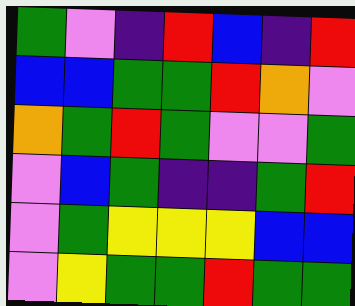[["green", "violet", "indigo", "red", "blue", "indigo", "red"], ["blue", "blue", "green", "green", "red", "orange", "violet"], ["orange", "green", "red", "green", "violet", "violet", "green"], ["violet", "blue", "green", "indigo", "indigo", "green", "red"], ["violet", "green", "yellow", "yellow", "yellow", "blue", "blue"], ["violet", "yellow", "green", "green", "red", "green", "green"]]